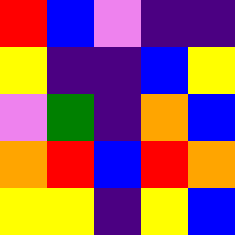[["red", "blue", "violet", "indigo", "indigo"], ["yellow", "indigo", "indigo", "blue", "yellow"], ["violet", "green", "indigo", "orange", "blue"], ["orange", "red", "blue", "red", "orange"], ["yellow", "yellow", "indigo", "yellow", "blue"]]